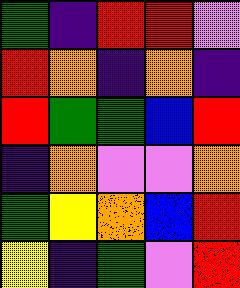[["green", "indigo", "red", "red", "violet"], ["red", "orange", "indigo", "orange", "indigo"], ["red", "green", "green", "blue", "red"], ["indigo", "orange", "violet", "violet", "orange"], ["green", "yellow", "orange", "blue", "red"], ["yellow", "indigo", "green", "violet", "red"]]